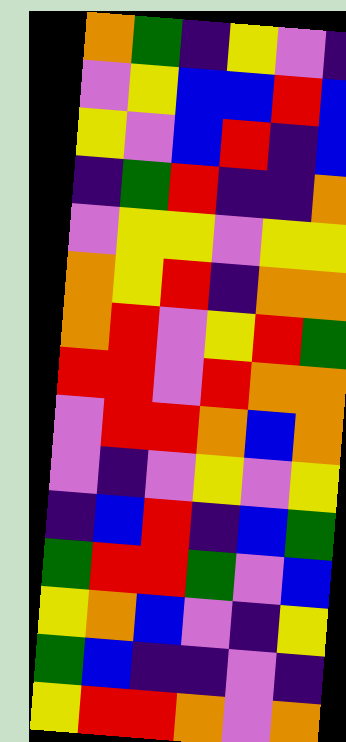[["orange", "green", "indigo", "yellow", "violet", "indigo"], ["violet", "yellow", "blue", "blue", "red", "blue"], ["yellow", "violet", "blue", "red", "indigo", "blue"], ["indigo", "green", "red", "indigo", "indigo", "orange"], ["violet", "yellow", "yellow", "violet", "yellow", "yellow"], ["orange", "yellow", "red", "indigo", "orange", "orange"], ["orange", "red", "violet", "yellow", "red", "green"], ["red", "red", "violet", "red", "orange", "orange"], ["violet", "red", "red", "orange", "blue", "orange"], ["violet", "indigo", "violet", "yellow", "violet", "yellow"], ["indigo", "blue", "red", "indigo", "blue", "green"], ["green", "red", "red", "green", "violet", "blue"], ["yellow", "orange", "blue", "violet", "indigo", "yellow"], ["green", "blue", "indigo", "indigo", "violet", "indigo"], ["yellow", "red", "red", "orange", "violet", "orange"]]